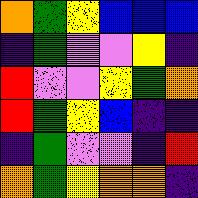[["orange", "green", "yellow", "blue", "blue", "blue"], ["indigo", "green", "violet", "violet", "yellow", "indigo"], ["red", "violet", "violet", "yellow", "green", "orange"], ["red", "green", "yellow", "blue", "indigo", "indigo"], ["indigo", "green", "violet", "violet", "indigo", "red"], ["orange", "green", "yellow", "orange", "orange", "indigo"]]